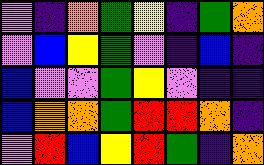[["violet", "indigo", "orange", "green", "yellow", "indigo", "green", "orange"], ["violet", "blue", "yellow", "green", "violet", "indigo", "blue", "indigo"], ["blue", "violet", "violet", "green", "yellow", "violet", "indigo", "indigo"], ["blue", "orange", "orange", "green", "red", "red", "orange", "indigo"], ["violet", "red", "blue", "yellow", "red", "green", "indigo", "orange"]]